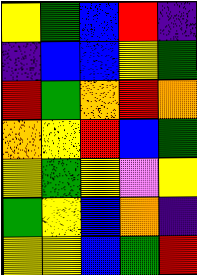[["yellow", "green", "blue", "red", "indigo"], ["indigo", "blue", "blue", "yellow", "green"], ["red", "green", "orange", "red", "orange"], ["orange", "yellow", "red", "blue", "green"], ["yellow", "green", "yellow", "violet", "yellow"], ["green", "yellow", "blue", "orange", "indigo"], ["yellow", "yellow", "blue", "green", "red"]]